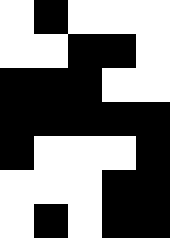[["white", "black", "white", "white", "white"], ["white", "white", "black", "black", "white"], ["black", "black", "black", "white", "white"], ["black", "black", "black", "black", "black"], ["black", "white", "white", "white", "black"], ["white", "white", "white", "black", "black"], ["white", "black", "white", "black", "black"]]